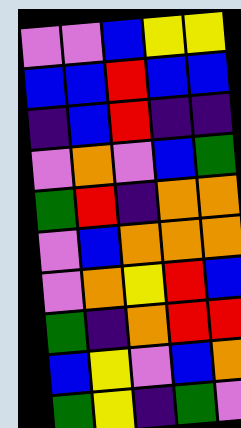[["violet", "violet", "blue", "yellow", "yellow"], ["blue", "blue", "red", "blue", "blue"], ["indigo", "blue", "red", "indigo", "indigo"], ["violet", "orange", "violet", "blue", "green"], ["green", "red", "indigo", "orange", "orange"], ["violet", "blue", "orange", "orange", "orange"], ["violet", "orange", "yellow", "red", "blue"], ["green", "indigo", "orange", "red", "red"], ["blue", "yellow", "violet", "blue", "orange"], ["green", "yellow", "indigo", "green", "violet"]]